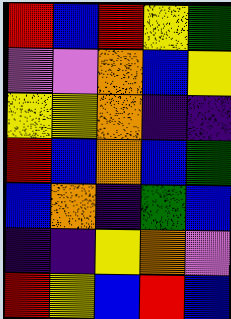[["red", "blue", "red", "yellow", "green"], ["violet", "violet", "orange", "blue", "yellow"], ["yellow", "yellow", "orange", "indigo", "indigo"], ["red", "blue", "orange", "blue", "green"], ["blue", "orange", "indigo", "green", "blue"], ["indigo", "indigo", "yellow", "orange", "violet"], ["red", "yellow", "blue", "red", "blue"]]